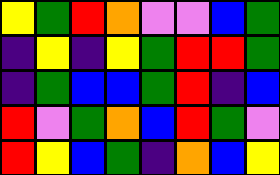[["yellow", "green", "red", "orange", "violet", "violet", "blue", "green"], ["indigo", "yellow", "indigo", "yellow", "green", "red", "red", "green"], ["indigo", "green", "blue", "blue", "green", "red", "indigo", "blue"], ["red", "violet", "green", "orange", "blue", "red", "green", "violet"], ["red", "yellow", "blue", "green", "indigo", "orange", "blue", "yellow"]]